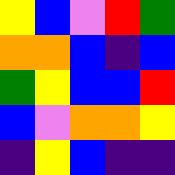[["yellow", "blue", "violet", "red", "green"], ["orange", "orange", "blue", "indigo", "blue"], ["green", "yellow", "blue", "blue", "red"], ["blue", "violet", "orange", "orange", "yellow"], ["indigo", "yellow", "blue", "indigo", "indigo"]]